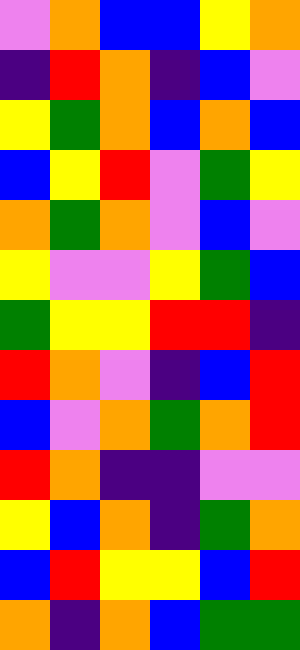[["violet", "orange", "blue", "blue", "yellow", "orange"], ["indigo", "red", "orange", "indigo", "blue", "violet"], ["yellow", "green", "orange", "blue", "orange", "blue"], ["blue", "yellow", "red", "violet", "green", "yellow"], ["orange", "green", "orange", "violet", "blue", "violet"], ["yellow", "violet", "violet", "yellow", "green", "blue"], ["green", "yellow", "yellow", "red", "red", "indigo"], ["red", "orange", "violet", "indigo", "blue", "red"], ["blue", "violet", "orange", "green", "orange", "red"], ["red", "orange", "indigo", "indigo", "violet", "violet"], ["yellow", "blue", "orange", "indigo", "green", "orange"], ["blue", "red", "yellow", "yellow", "blue", "red"], ["orange", "indigo", "orange", "blue", "green", "green"]]